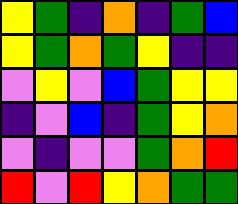[["yellow", "green", "indigo", "orange", "indigo", "green", "blue"], ["yellow", "green", "orange", "green", "yellow", "indigo", "indigo"], ["violet", "yellow", "violet", "blue", "green", "yellow", "yellow"], ["indigo", "violet", "blue", "indigo", "green", "yellow", "orange"], ["violet", "indigo", "violet", "violet", "green", "orange", "red"], ["red", "violet", "red", "yellow", "orange", "green", "green"]]